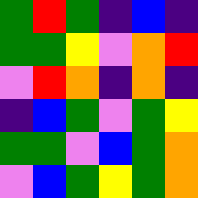[["green", "red", "green", "indigo", "blue", "indigo"], ["green", "green", "yellow", "violet", "orange", "red"], ["violet", "red", "orange", "indigo", "orange", "indigo"], ["indigo", "blue", "green", "violet", "green", "yellow"], ["green", "green", "violet", "blue", "green", "orange"], ["violet", "blue", "green", "yellow", "green", "orange"]]